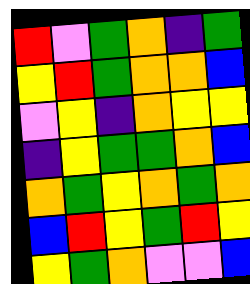[["red", "violet", "green", "orange", "indigo", "green"], ["yellow", "red", "green", "orange", "orange", "blue"], ["violet", "yellow", "indigo", "orange", "yellow", "yellow"], ["indigo", "yellow", "green", "green", "orange", "blue"], ["orange", "green", "yellow", "orange", "green", "orange"], ["blue", "red", "yellow", "green", "red", "yellow"], ["yellow", "green", "orange", "violet", "violet", "blue"]]